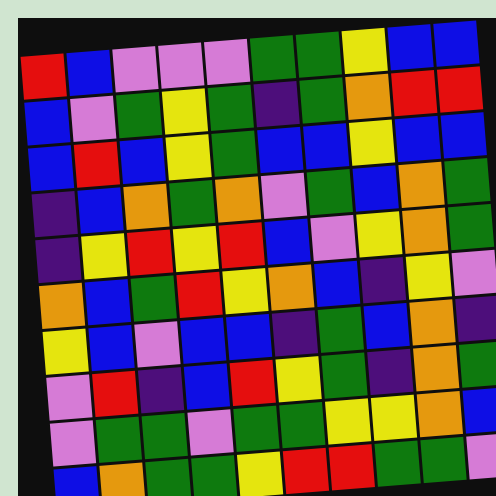[["red", "blue", "violet", "violet", "violet", "green", "green", "yellow", "blue", "blue"], ["blue", "violet", "green", "yellow", "green", "indigo", "green", "orange", "red", "red"], ["blue", "red", "blue", "yellow", "green", "blue", "blue", "yellow", "blue", "blue"], ["indigo", "blue", "orange", "green", "orange", "violet", "green", "blue", "orange", "green"], ["indigo", "yellow", "red", "yellow", "red", "blue", "violet", "yellow", "orange", "green"], ["orange", "blue", "green", "red", "yellow", "orange", "blue", "indigo", "yellow", "violet"], ["yellow", "blue", "violet", "blue", "blue", "indigo", "green", "blue", "orange", "indigo"], ["violet", "red", "indigo", "blue", "red", "yellow", "green", "indigo", "orange", "green"], ["violet", "green", "green", "violet", "green", "green", "yellow", "yellow", "orange", "blue"], ["blue", "orange", "green", "green", "yellow", "red", "red", "green", "green", "violet"]]